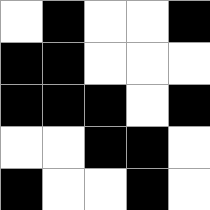[["white", "black", "white", "white", "black"], ["black", "black", "white", "white", "white"], ["black", "black", "black", "white", "black"], ["white", "white", "black", "black", "white"], ["black", "white", "white", "black", "white"]]